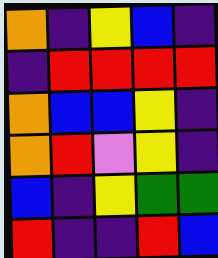[["orange", "indigo", "yellow", "blue", "indigo"], ["indigo", "red", "red", "red", "red"], ["orange", "blue", "blue", "yellow", "indigo"], ["orange", "red", "violet", "yellow", "indigo"], ["blue", "indigo", "yellow", "green", "green"], ["red", "indigo", "indigo", "red", "blue"]]